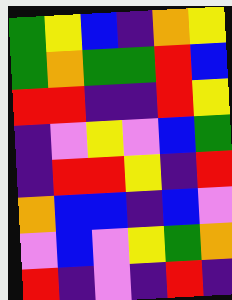[["green", "yellow", "blue", "indigo", "orange", "yellow"], ["green", "orange", "green", "green", "red", "blue"], ["red", "red", "indigo", "indigo", "red", "yellow"], ["indigo", "violet", "yellow", "violet", "blue", "green"], ["indigo", "red", "red", "yellow", "indigo", "red"], ["orange", "blue", "blue", "indigo", "blue", "violet"], ["violet", "blue", "violet", "yellow", "green", "orange"], ["red", "indigo", "violet", "indigo", "red", "indigo"]]